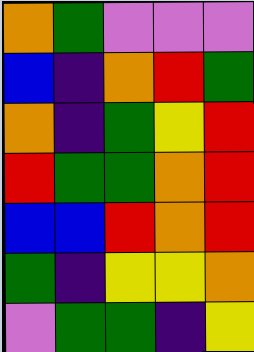[["orange", "green", "violet", "violet", "violet"], ["blue", "indigo", "orange", "red", "green"], ["orange", "indigo", "green", "yellow", "red"], ["red", "green", "green", "orange", "red"], ["blue", "blue", "red", "orange", "red"], ["green", "indigo", "yellow", "yellow", "orange"], ["violet", "green", "green", "indigo", "yellow"]]